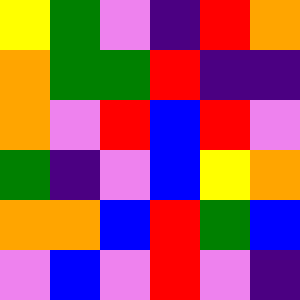[["yellow", "green", "violet", "indigo", "red", "orange"], ["orange", "green", "green", "red", "indigo", "indigo"], ["orange", "violet", "red", "blue", "red", "violet"], ["green", "indigo", "violet", "blue", "yellow", "orange"], ["orange", "orange", "blue", "red", "green", "blue"], ["violet", "blue", "violet", "red", "violet", "indigo"]]